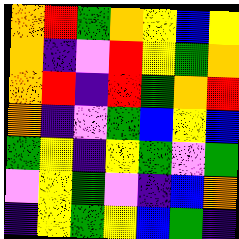[["orange", "red", "green", "orange", "yellow", "blue", "yellow"], ["orange", "indigo", "violet", "red", "yellow", "green", "orange"], ["orange", "red", "indigo", "red", "green", "orange", "red"], ["orange", "indigo", "violet", "green", "blue", "yellow", "blue"], ["green", "yellow", "indigo", "yellow", "green", "violet", "green"], ["violet", "yellow", "green", "violet", "indigo", "blue", "orange"], ["indigo", "yellow", "green", "yellow", "blue", "green", "indigo"]]